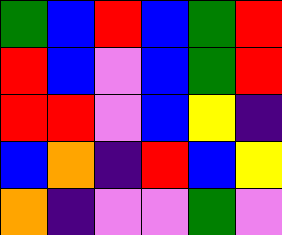[["green", "blue", "red", "blue", "green", "red"], ["red", "blue", "violet", "blue", "green", "red"], ["red", "red", "violet", "blue", "yellow", "indigo"], ["blue", "orange", "indigo", "red", "blue", "yellow"], ["orange", "indigo", "violet", "violet", "green", "violet"]]